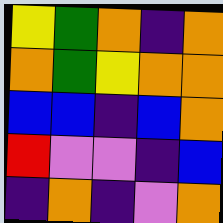[["yellow", "green", "orange", "indigo", "orange"], ["orange", "green", "yellow", "orange", "orange"], ["blue", "blue", "indigo", "blue", "orange"], ["red", "violet", "violet", "indigo", "blue"], ["indigo", "orange", "indigo", "violet", "orange"]]